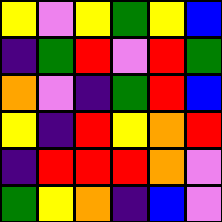[["yellow", "violet", "yellow", "green", "yellow", "blue"], ["indigo", "green", "red", "violet", "red", "green"], ["orange", "violet", "indigo", "green", "red", "blue"], ["yellow", "indigo", "red", "yellow", "orange", "red"], ["indigo", "red", "red", "red", "orange", "violet"], ["green", "yellow", "orange", "indigo", "blue", "violet"]]